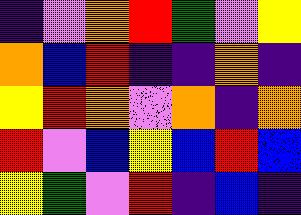[["indigo", "violet", "orange", "red", "green", "violet", "yellow"], ["orange", "blue", "red", "indigo", "indigo", "orange", "indigo"], ["yellow", "red", "orange", "violet", "orange", "indigo", "orange"], ["red", "violet", "blue", "yellow", "blue", "red", "blue"], ["yellow", "green", "violet", "red", "indigo", "blue", "indigo"]]